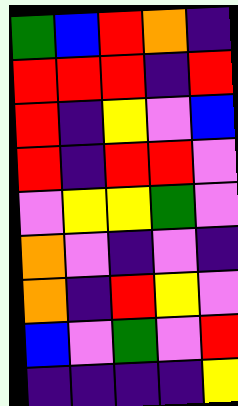[["green", "blue", "red", "orange", "indigo"], ["red", "red", "red", "indigo", "red"], ["red", "indigo", "yellow", "violet", "blue"], ["red", "indigo", "red", "red", "violet"], ["violet", "yellow", "yellow", "green", "violet"], ["orange", "violet", "indigo", "violet", "indigo"], ["orange", "indigo", "red", "yellow", "violet"], ["blue", "violet", "green", "violet", "red"], ["indigo", "indigo", "indigo", "indigo", "yellow"]]